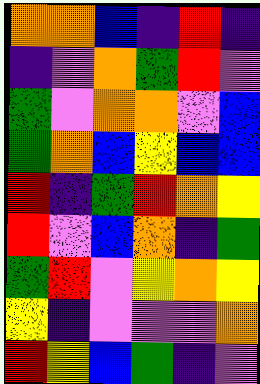[["orange", "orange", "blue", "indigo", "red", "indigo"], ["indigo", "violet", "orange", "green", "red", "violet"], ["green", "violet", "orange", "orange", "violet", "blue"], ["green", "orange", "blue", "yellow", "blue", "blue"], ["red", "indigo", "green", "red", "orange", "yellow"], ["red", "violet", "blue", "orange", "indigo", "green"], ["green", "red", "violet", "yellow", "orange", "yellow"], ["yellow", "indigo", "violet", "violet", "violet", "orange"], ["red", "yellow", "blue", "green", "indigo", "violet"]]